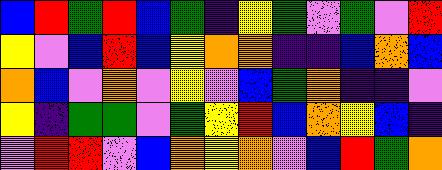[["blue", "red", "green", "red", "blue", "green", "indigo", "yellow", "green", "violet", "green", "violet", "red"], ["yellow", "violet", "blue", "red", "blue", "yellow", "orange", "orange", "indigo", "indigo", "blue", "orange", "blue"], ["orange", "blue", "violet", "orange", "violet", "yellow", "violet", "blue", "green", "orange", "indigo", "indigo", "violet"], ["yellow", "indigo", "green", "green", "violet", "green", "yellow", "red", "blue", "orange", "yellow", "blue", "indigo"], ["violet", "red", "red", "violet", "blue", "orange", "yellow", "orange", "violet", "blue", "red", "green", "orange"]]